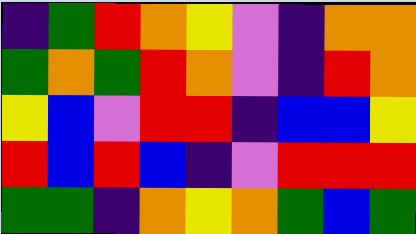[["indigo", "green", "red", "orange", "yellow", "violet", "indigo", "orange", "orange"], ["green", "orange", "green", "red", "orange", "violet", "indigo", "red", "orange"], ["yellow", "blue", "violet", "red", "red", "indigo", "blue", "blue", "yellow"], ["red", "blue", "red", "blue", "indigo", "violet", "red", "red", "red"], ["green", "green", "indigo", "orange", "yellow", "orange", "green", "blue", "green"]]